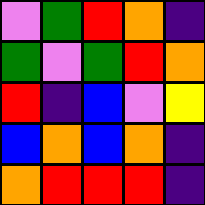[["violet", "green", "red", "orange", "indigo"], ["green", "violet", "green", "red", "orange"], ["red", "indigo", "blue", "violet", "yellow"], ["blue", "orange", "blue", "orange", "indigo"], ["orange", "red", "red", "red", "indigo"]]